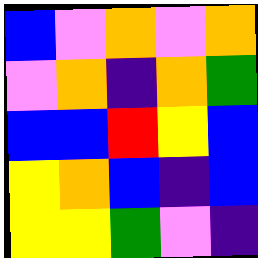[["blue", "violet", "orange", "violet", "orange"], ["violet", "orange", "indigo", "orange", "green"], ["blue", "blue", "red", "yellow", "blue"], ["yellow", "orange", "blue", "indigo", "blue"], ["yellow", "yellow", "green", "violet", "indigo"]]